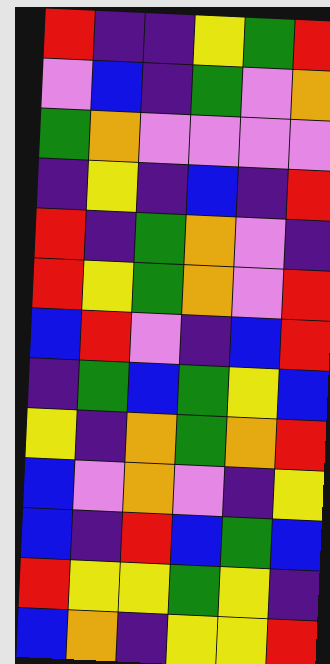[["red", "indigo", "indigo", "yellow", "green", "red"], ["violet", "blue", "indigo", "green", "violet", "orange"], ["green", "orange", "violet", "violet", "violet", "violet"], ["indigo", "yellow", "indigo", "blue", "indigo", "red"], ["red", "indigo", "green", "orange", "violet", "indigo"], ["red", "yellow", "green", "orange", "violet", "red"], ["blue", "red", "violet", "indigo", "blue", "red"], ["indigo", "green", "blue", "green", "yellow", "blue"], ["yellow", "indigo", "orange", "green", "orange", "red"], ["blue", "violet", "orange", "violet", "indigo", "yellow"], ["blue", "indigo", "red", "blue", "green", "blue"], ["red", "yellow", "yellow", "green", "yellow", "indigo"], ["blue", "orange", "indigo", "yellow", "yellow", "red"]]